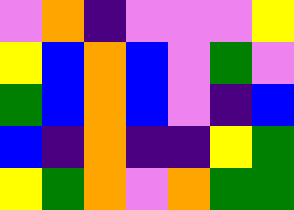[["violet", "orange", "indigo", "violet", "violet", "violet", "yellow"], ["yellow", "blue", "orange", "blue", "violet", "green", "violet"], ["green", "blue", "orange", "blue", "violet", "indigo", "blue"], ["blue", "indigo", "orange", "indigo", "indigo", "yellow", "green"], ["yellow", "green", "orange", "violet", "orange", "green", "green"]]